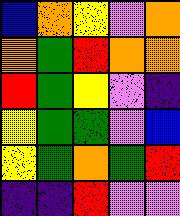[["blue", "orange", "yellow", "violet", "orange"], ["orange", "green", "red", "orange", "orange"], ["red", "green", "yellow", "violet", "indigo"], ["yellow", "green", "green", "violet", "blue"], ["yellow", "green", "orange", "green", "red"], ["indigo", "indigo", "red", "violet", "violet"]]